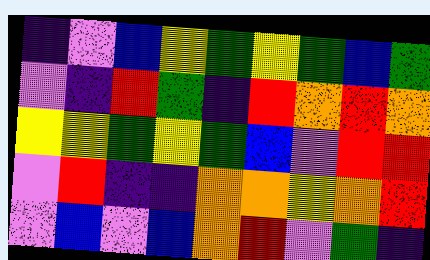[["indigo", "violet", "blue", "yellow", "green", "yellow", "green", "blue", "green"], ["violet", "indigo", "red", "green", "indigo", "red", "orange", "red", "orange"], ["yellow", "yellow", "green", "yellow", "green", "blue", "violet", "red", "red"], ["violet", "red", "indigo", "indigo", "orange", "orange", "yellow", "orange", "red"], ["violet", "blue", "violet", "blue", "orange", "red", "violet", "green", "indigo"]]